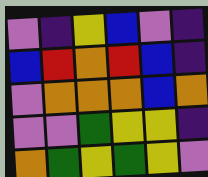[["violet", "indigo", "yellow", "blue", "violet", "indigo"], ["blue", "red", "orange", "red", "blue", "indigo"], ["violet", "orange", "orange", "orange", "blue", "orange"], ["violet", "violet", "green", "yellow", "yellow", "indigo"], ["orange", "green", "yellow", "green", "yellow", "violet"]]